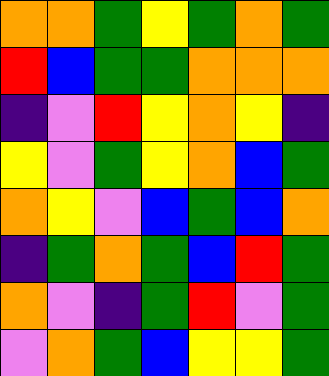[["orange", "orange", "green", "yellow", "green", "orange", "green"], ["red", "blue", "green", "green", "orange", "orange", "orange"], ["indigo", "violet", "red", "yellow", "orange", "yellow", "indigo"], ["yellow", "violet", "green", "yellow", "orange", "blue", "green"], ["orange", "yellow", "violet", "blue", "green", "blue", "orange"], ["indigo", "green", "orange", "green", "blue", "red", "green"], ["orange", "violet", "indigo", "green", "red", "violet", "green"], ["violet", "orange", "green", "blue", "yellow", "yellow", "green"]]